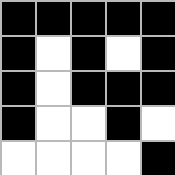[["black", "black", "black", "black", "black"], ["black", "white", "black", "white", "black"], ["black", "white", "black", "black", "black"], ["black", "white", "white", "black", "white"], ["white", "white", "white", "white", "black"]]